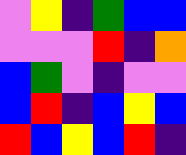[["violet", "yellow", "indigo", "green", "blue", "blue"], ["violet", "violet", "violet", "red", "indigo", "orange"], ["blue", "green", "violet", "indigo", "violet", "violet"], ["blue", "red", "indigo", "blue", "yellow", "blue"], ["red", "blue", "yellow", "blue", "red", "indigo"]]